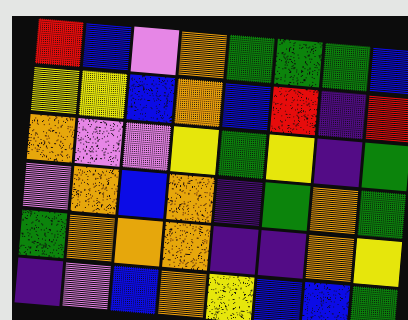[["red", "blue", "violet", "orange", "green", "green", "green", "blue"], ["yellow", "yellow", "blue", "orange", "blue", "red", "indigo", "red"], ["orange", "violet", "violet", "yellow", "green", "yellow", "indigo", "green"], ["violet", "orange", "blue", "orange", "indigo", "green", "orange", "green"], ["green", "orange", "orange", "orange", "indigo", "indigo", "orange", "yellow"], ["indigo", "violet", "blue", "orange", "yellow", "blue", "blue", "green"]]